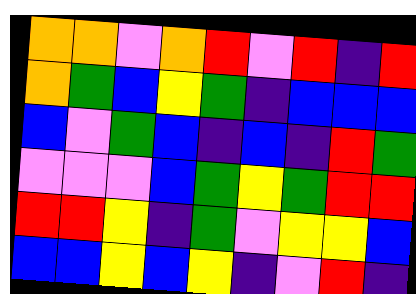[["orange", "orange", "violet", "orange", "red", "violet", "red", "indigo", "red"], ["orange", "green", "blue", "yellow", "green", "indigo", "blue", "blue", "blue"], ["blue", "violet", "green", "blue", "indigo", "blue", "indigo", "red", "green"], ["violet", "violet", "violet", "blue", "green", "yellow", "green", "red", "red"], ["red", "red", "yellow", "indigo", "green", "violet", "yellow", "yellow", "blue"], ["blue", "blue", "yellow", "blue", "yellow", "indigo", "violet", "red", "indigo"]]